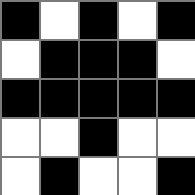[["black", "white", "black", "white", "black"], ["white", "black", "black", "black", "white"], ["black", "black", "black", "black", "black"], ["white", "white", "black", "white", "white"], ["white", "black", "white", "white", "black"]]